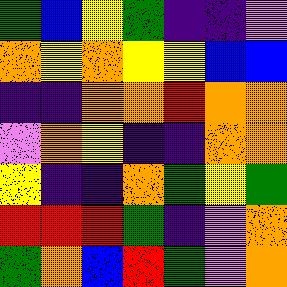[["green", "blue", "yellow", "green", "indigo", "indigo", "violet"], ["orange", "yellow", "orange", "yellow", "yellow", "blue", "blue"], ["indigo", "indigo", "orange", "orange", "red", "orange", "orange"], ["violet", "orange", "yellow", "indigo", "indigo", "orange", "orange"], ["yellow", "indigo", "indigo", "orange", "green", "yellow", "green"], ["red", "red", "red", "green", "indigo", "violet", "orange"], ["green", "orange", "blue", "red", "green", "violet", "orange"]]